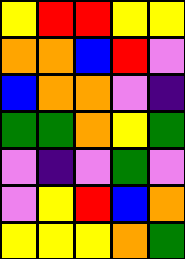[["yellow", "red", "red", "yellow", "yellow"], ["orange", "orange", "blue", "red", "violet"], ["blue", "orange", "orange", "violet", "indigo"], ["green", "green", "orange", "yellow", "green"], ["violet", "indigo", "violet", "green", "violet"], ["violet", "yellow", "red", "blue", "orange"], ["yellow", "yellow", "yellow", "orange", "green"]]